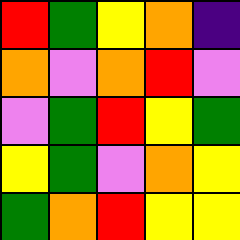[["red", "green", "yellow", "orange", "indigo"], ["orange", "violet", "orange", "red", "violet"], ["violet", "green", "red", "yellow", "green"], ["yellow", "green", "violet", "orange", "yellow"], ["green", "orange", "red", "yellow", "yellow"]]